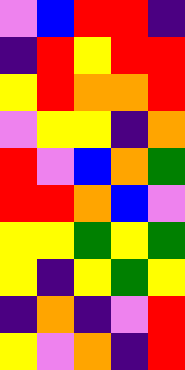[["violet", "blue", "red", "red", "indigo"], ["indigo", "red", "yellow", "red", "red"], ["yellow", "red", "orange", "orange", "red"], ["violet", "yellow", "yellow", "indigo", "orange"], ["red", "violet", "blue", "orange", "green"], ["red", "red", "orange", "blue", "violet"], ["yellow", "yellow", "green", "yellow", "green"], ["yellow", "indigo", "yellow", "green", "yellow"], ["indigo", "orange", "indigo", "violet", "red"], ["yellow", "violet", "orange", "indigo", "red"]]